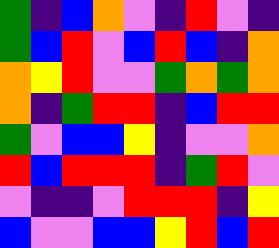[["green", "indigo", "blue", "orange", "violet", "indigo", "red", "violet", "indigo"], ["green", "blue", "red", "violet", "blue", "red", "blue", "indigo", "orange"], ["orange", "yellow", "red", "violet", "violet", "green", "orange", "green", "orange"], ["orange", "indigo", "green", "red", "red", "indigo", "blue", "red", "red"], ["green", "violet", "blue", "blue", "yellow", "indigo", "violet", "violet", "orange"], ["red", "blue", "red", "red", "red", "indigo", "green", "red", "violet"], ["violet", "indigo", "indigo", "violet", "red", "red", "red", "indigo", "yellow"], ["blue", "violet", "violet", "blue", "blue", "yellow", "red", "blue", "red"]]